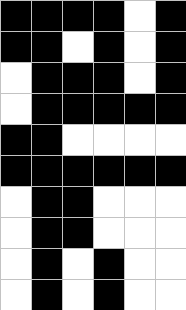[["black", "black", "black", "black", "white", "black"], ["black", "black", "white", "black", "white", "black"], ["white", "black", "black", "black", "white", "black"], ["white", "black", "black", "black", "black", "black"], ["black", "black", "white", "white", "white", "white"], ["black", "black", "black", "black", "black", "black"], ["white", "black", "black", "white", "white", "white"], ["white", "black", "black", "white", "white", "white"], ["white", "black", "white", "black", "white", "white"], ["white", "black", "white", "black", "white", "white"]]